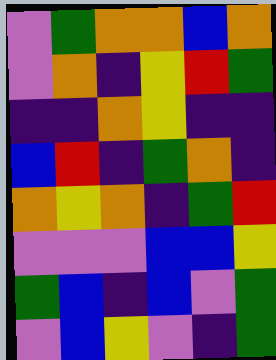[["violet", "green", "orange", "orange", "blue", "orange"], ["violet", "orange", "indigo", "yellow", "red", "green"], ["indigo", "indigo", "orange", "yellow", "indigo", "indigo"], ["blue", "red", "indigo", "green", "orange", "indigo"], ["orange", "yellow", "orange", "indigo", "green", "red"], ["violet", "violet", "violet", "blue", "blue", "yellow"], ["green", "blue", "indigo", "blue", "violet", "green"], ["violet", "blue", "yellow", "violet", "indigo", "green"]]